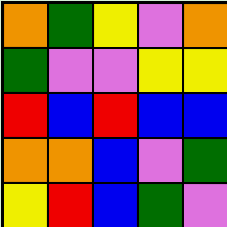[["orange", "green", "yellow", "violet", "orange"], ["green", "violet", "violet", "yellow", "yellow"], ["red", "blue", "red", "blue", "blue"], ["orange", "orange", "blue", "violet", "green"], ["yellow", "red", "blue", "green", "violet"]]